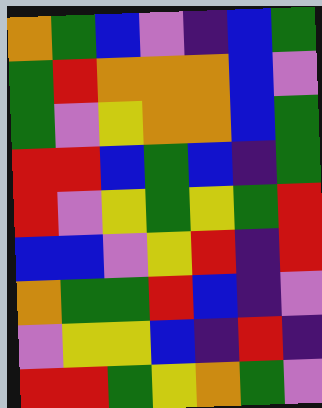[["orange", "green", "blue", "violet", "indigo", "blue", "green"], ["green", "red", "orange", "orange", "orange", "blue", "violet"], ["green", "violet", "yellow", "orange", "orange", "blue", "green"], ["red", "red", "blue", "green", "blue", "indigo", "green"], ["red", "violet", "yellow", "green", "yellow", "green", "red"], ["blue", "blue", "violet", "yellow", "red", "indigo", "red"], ["orange", "green", "green", "red", "blue", "indigo", "violet"], ["violet", "yellow", "yellow", "blue", "indigo", "red", "indigo"], ["red", "red", "green", "yellow", "orange", "green", "violet"]]